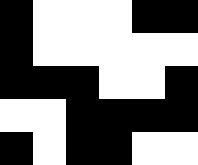[["black", "white", "white", "white", "black", "black"], ["black", "white", "white", "white", "white", "white"], ["black", "black", "black", "white", "white", "black"], ["white", "white", "black", "black", "black", "black"], ["black", "white", "black", "black", "white", "white"]]